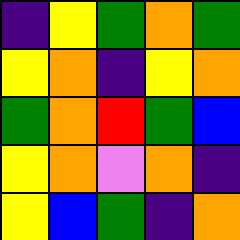[["indigo", "yellow", "green", "orange", "green"], ["yellow", "orange", "indigo", "yellow", "orange"], ["green", "orange", "red", "green", "blue"], ["yellow", "orange", "violet", "orange", "indigo"], ["yellow", "blue", "green", "indigo", "orange"]]